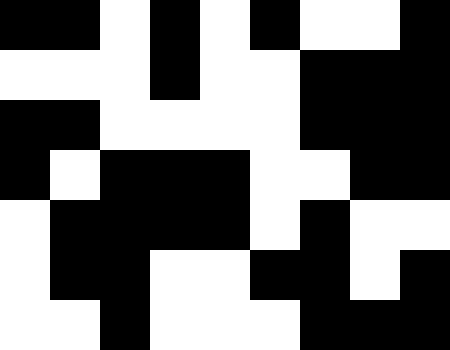[["black", "black", "white", "black", "white", "black", "white", "white", "black"], ["white", "white", "white", "black", "white", "white", "black", "black", "black"], ["black", "black", "white", "white", "white", "white", "black", "black", "black"], ["black", "white", "black", "black", "black", "white", "white", "black", "black"], ["white", "black", "black", "black", "black", "white", "black", "white", "white"], ["white", "black", "black", "white", "white", "black", "black", "white", "black"], ["white", "white", "black", "white", "white", "white", "black", "black", "black"]]